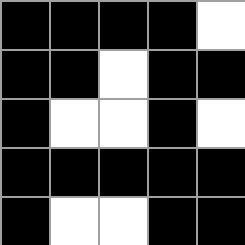[["black", "black", "black", "black", "white"], ["black", "black", "white", "black", "black"], ["black", "white", "white", "black", "white"], ["black", "black", "black", "black", "black"], ["black", "white", "white", "black", "black"]]